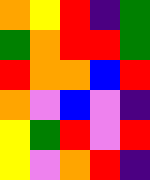[["orange", "yellow", "red", "indigo", "green"], ["green", "orange", "red", "red", "green"], ["red", "orange", "orange", "blue", "red"], ["orange", "violet", "blue", "violet", "indigo"], ["yellow", "green", "red", "violet", "red"], ["yellow", "violet", "orange", "red", "indigo"]]